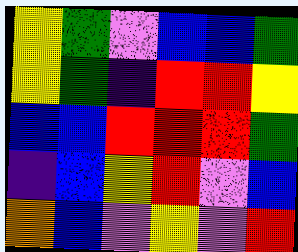[["yellow", "green", "violet", "blue", "blue", "green"], ["yellow", "green", "indigo", "red", "red", "yellow"], ["blue", "blue", "red", "red", "red", "green"], ["indigo", "blue", "yellow", "red", "violet", "blue"], ["orange", "blue", "violet", "yellow", "violet", "red"]]